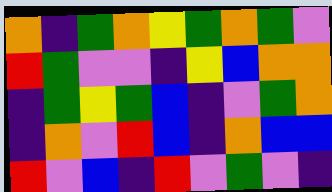[["orange", "indigo", "green", "orange", "yellow", "green", "orange", "green", "violet"], ["red", "green", "violet", "violet", "indigo", "yellow", "blue", "orange", "orange"], ["indigo", "green", "yellow", "green", "blue", "indigo", "violet", "green", "orange"], ["indigo", "orange", "violet", "red", "blue", "indigo", "orange", "blue", "blue"], ["red", "violet", "blue", "indigo", "red", "violet", "green", "violet", "indigo"]]